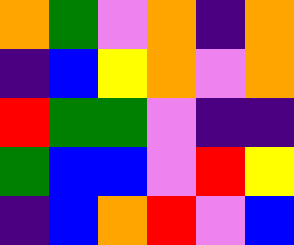[["orange", "green", "violet", "orange", "indigo", "orange"], ["indigo", "blue", "yellow", "orange", "violet", "orange"], ["red", "green", "green", "violet", "indigo", "indigo"], ["green", "blue", "blue", "violet", "red", "yellow"], ["indigo", "blue", "orange", "red", "violet", "blue"]]